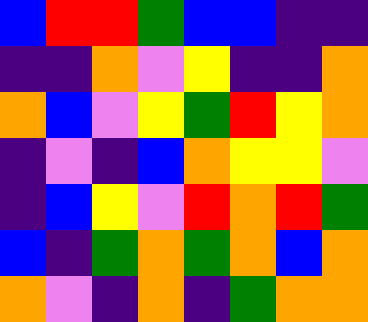[["blue", "red", "red", "green", "blue", "blue", "indigo", "indigo"], ["indigo", "indigo", "orange", "violet", "yellow", "indigo", "indigo", "orange"], ["orange", "blue", "violet", "yellow", "green", "red", "yellow", "orange"], ["indigo", "violet", "indigo", "blue", "orange", "yellow", "yellow", "violet"], ["indigo", "blue", "yellow", "violet", "red", "orange", "red", "green"], ["blue", "indigo", "green", "orange", "green", "orange", "blue", "orange"], ["orange", "violet", "indigo", "orange", "indigo", "green", "orange", "orange"]]